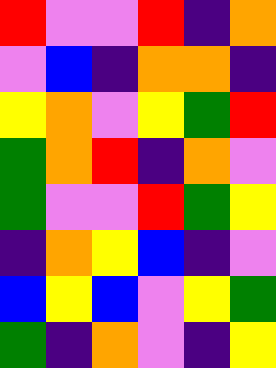[["red", "violet", "violet", "red", "indigo", "orange"], ["violet", "blue", "indigo", "orange", "orange", "indigo"], ["yellow", "orange", "violet", "yellow", "green", "red"], ["green", "orange", "red", "indigo", "orange", "violet"], ["green", "violet", "violet", "red", "green", "yellow"], ["indigo", "orange", "yellow", "blue", "indigo", "violet"], ["blue", "yellow", "blue", "violet", "yellow", "green"], ["green", "indigo", "orange", "violet", "indigo", "yellow"]]